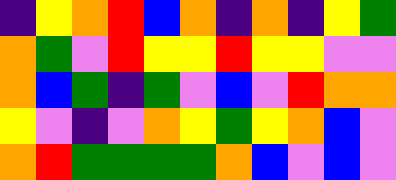[["indigo", "yellow", "orange", "red", "blue", "orange", "indigo", "orange", "indigo", "yellow", "green"], ["orange", "green", "violet", "red", "yellow", "yellow", "red", "yellow", "yellow", "violet", "violet"], ["orange", "blue", "green", "indigo", "green", "violet", "blue", "violet", "red", "orange", "orange"], ["yellow", "violet", "indigo", "violet", "orange", "yellow", "green", "yellow", "orange", "blue", "violet"], ["orange", "red", "green", "green", "green", "green", "orange", "blue", "violet", "blue", "violet"]]